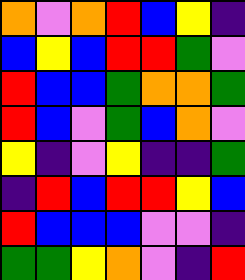[["orange", "violet", "orange", "red", "blue", "yellow", "indigo"], ["blue", "yellow", "blue", "red", "red", "green", "violet"], ["red", "blue", "blue", "green", "orange", "orange", "green"], ["red", "blue", "violet", "green", "blue", "orange", "violet"], ["yellow", "indigo", "violet", "yellow", "indigo", "indigo", "green"], ["indigo", "red", "blue", "red", "red", "yellow", "blue"], ["red", "blue", "blue", "blue", "violet", "violet", "indigo"], ["green", "green", "yellow", "orange", "violet", "indigo", "red"]]